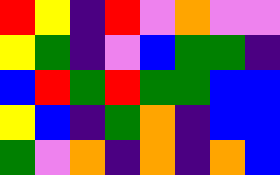[["red", "yellow", "indigo", "red", "violet", "orange", "violet", "violet"], ["yellow", "green", "indigo", "violet", "blue", "green", "green", "indigo"], ["blue", "red", "green", "red", "green", "green", "blue", "blue"], ["yellow", "blue", "indigo", "green", "orange", "indigo", "blue", "blue"], ["green", "violet", "orange", "indigo", "orange", "indigo", "orange", "blue"]]